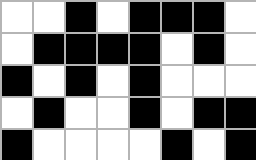[["white", "white", "black", "white", "black", "black", "black", "white"], ["white", "black", "black", "black", "black", "white", "black", "white"], ["black", "white", "black", "white", "black", "white", "white", "white"], ["white", "black", "white", "white", "black", "white", "black", "black"], ["black", "white", "white", "white", "white", "black", "white", "black"]]